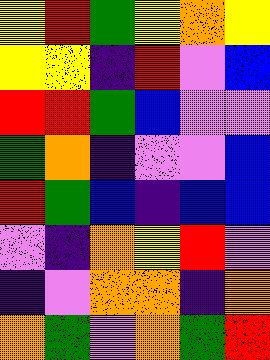[["yellow", "red", "green", "yellow", "orange", "yellow"], ["yellow", "yellow", "indigo", "red", "violet", "blue"], ["red", "red", "green", "blue", "violet", "violet"], ["green", "orange", "indigo", "violet", "violet", "blue"], ["red", "green", "blue", "indigo", "blue", "blue"], ["violet", "indigo", "orange", "yellow", "red", "violet"], ["indigo", "violet", "orange", "orange", "indigo", "orange"], ["orange", "green", "violet", "orange", "green", "red"]]